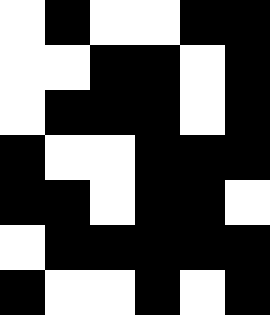[["white", "black", "white", "white", "black", "black"], ["white", "white", "black", "black", "white", "black"], ["white", "black", "black", "black", "white", "black"], ["black", "white", "white", "black", "black", "black"], ["black", "black", "white", "black", "black", "white"], ["white", "black", "black", "black", "black", "black"], ["black", "white", "white", "black", "white", "black"]]